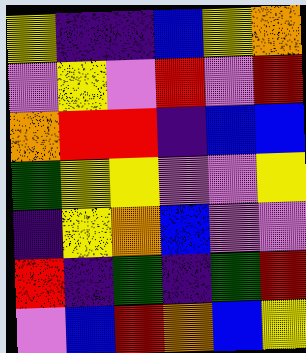[["yellow", "indigo", "indigo", "blue", "yellow", "orange"], ["violet", "yellow", "violet", "red", "violet", "red"], ["orange", "red", "red", "indigo", "blue", "blue"], ["green", "yellow", "yellow", "violet", "violet", "yellow"], ["indigo", "yellow", "orange", "blue", "violet", "violet"], ["red", "indigo", "green", "indigo", "green", "red"], ["violet", "blue", "red", "orange", "blue", "yellow"]]